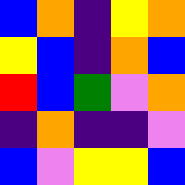[["blue", "orange", "indigo", "yellow", "orange"], ["yellow", "blue", "indigo", "orange", "blue"], ["red", "blue", "green", "violet", "orange"], ["indigo", "orange", "indigo", "indigo", "violet"], ["blue", "violet", "yellow", "yellow", "blue"]]